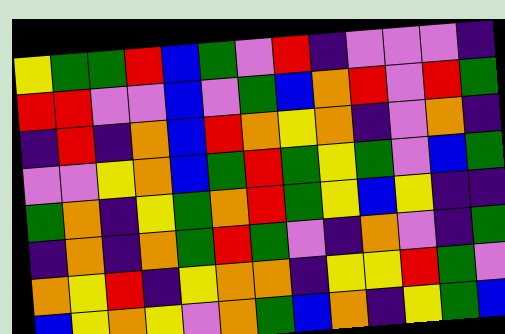[["yellow", "green", "green", "red", "blue", "green", "violet", "red", "indigo", "violet", "violet", "violet", "indigo"], ["red", "red", "violet", "violet", "blue", "violet", "green", "blue", "orange", "red", "violet", "red", "green"], ["indigo", "red", "indigo", "orange", "blue", "red", "orange", "yellow", "orange", "indigo", "violet", "orange", "indigo"], ["violet", "violet", "yellow", "orange", "blue", "green", "red", "green", "yellow", "green", "violet", "blue", "green"], ["green", "orange", "indigo", "yellow", "green", "orange", "red", "green", "yellow", "blue", "yellow", "indigo", "indigo"], ["indigo", "orange", "indigo", "orange", "green", "red", "green", "violet", "indigo", "orange", "violet", "indigo", "green"], ["orange", "yellow", "red", "indigo", "yellow", "orange", "orange", "indigo", "yellow", "yellow", "red", "green", "violet"], ["blue", "yellow", "orange", "yellow", "violet", "orange", "green", "blue", "orange", "indigo", "yellow", "green", "blue"]]